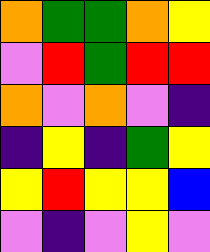[["orange", "green", "green", "orange", "yellow"], ["violet", "red", "green", "red", "red"], ["orange", "violet", "orange", "violet", "indigo"], ["indigo", "yellow", "indigo", "green", "yellow"], ["yellow", "red", "yellow", "yellow", "blue"], ["violet", "indigo", "violet", "yellow", "violet"]]